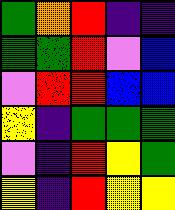[["green", "orange", "red", "indigo", "indigo"], ["green", "green", "red", "violet", "blue"], ["violet", "red", "red", "blue", "blue"], ["yellow", "indigo", "green", "green", "green"], ["violet", "indigo", "red", "yellow", "green"], ["yellow", "indigo", "red", "yellow", "yellow"]]